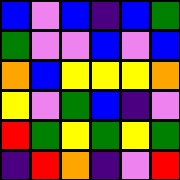[["blue", "violet", "blue", "indigo", "blue", "green"], ["green", "violet", "violet", "blue", "violet", "blue"], ["orange", "blue", "yellow", "yellow", "yellow", "orange"], ["yellow", "violet", "green", "blue", "indigo", "violet"], ["red", "green", "yellow", "green", "yellow", "green"], ["indigo", "red", "orange", "indigo", "violet", "red"]]